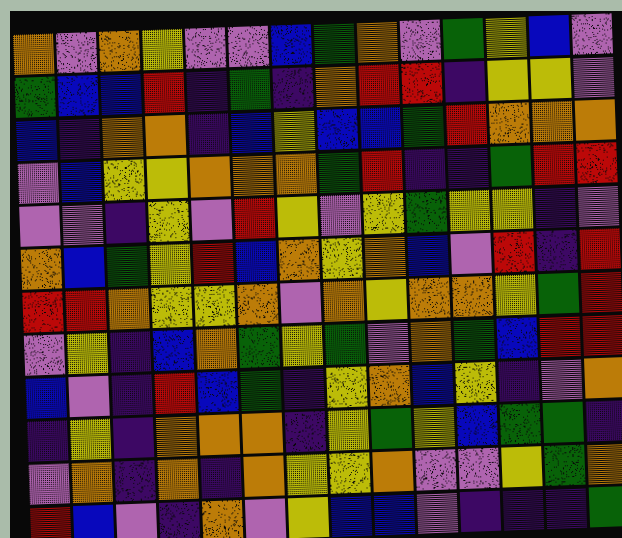[["orange", "violet", "orange", "yellow", "violet", "violet", "blue", "green", "orange", "violet", "green", "yellow", "blue", "violet"], ["green", "blue", "blue", "red", "indigo", "green", "indigo", "orange", "red", "red", "indigo", "yellow", "yellow", "violet"], ["blue", "indigo", "orange", "orange", "indigo", "blue", "yellow", "blue", "blue", "green", "red", "orange", "orange", "orange"], ["violet", "blue", "yellow", "yellow", "orange", "orange", "orange", "green", "red", "indigo", "indigo", "green", "red", "red"], ["violet", "violet", "indigo", "yellow", "violet", "red", "yellow", "violet", "yellow", "green", "yellow", "yellow", "indigo", "violet"], ["orange", "blue", "green", "yellow", "red", "blue", "orange", "yellow", "orange", "blue", "violet", "red", "indigo", "red"], ["red", "red", "orange", "yellow", "yellow", "orange", "violet", "orange", "yellow", "orange", "orange", "yellow", "green", "red"], ["violet", "yellow", "indigo", "blue", "orange", "green", "yellow", "green", "violet", "orange", "green", "blue", "red", "red"], ["blue", "violet", "indigo", "red", "blue", "green", "indigo", "yellow", "orange", "blue", "yellow", "indigo", "violet", "orange"], ["indigo", "yellow", "indigo", "orange", "orange", "orange", "indigo", "yellow", "green", "yellow", "blue", "green", "green", "indigo"], ["violet", "orange", "indigo", "orange", "indigo", "orange", "yellow", "yellow", "orange", "violet", "violet", "yellow", "green", "orange"], ["red", "blue", "violet", "indigo", "orange", "violet", "yellow", "blue", "blue", "violet", "indigo", "indigo", "indigo", "green"]]